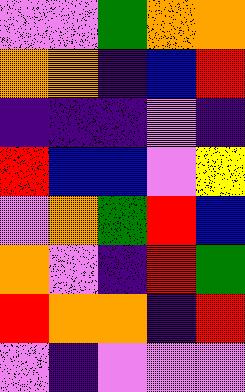[["violet", "violet", "green", "orange", "orange"], ["orange", "orange", "indigo", "blue", "red"], ["indigo", "indigo", "indigo", "violet", "indigo"], ["red", "blue", "blue", "violet", "yellow"], ["violet", "orange", "green", "red", "blue"], ["orange", "violet", "indigo", "red", "green"], ["red", "orange", "orange", "indigo", "red"], ["violet", "indigo", "violet", "violet", "violet"]]